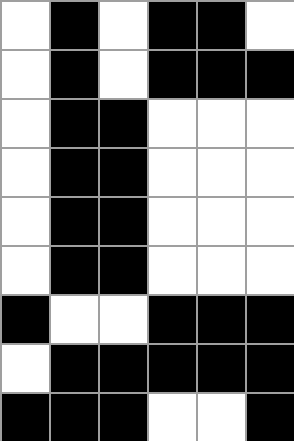[["white", "black", "white", "black", "black", "white"], ["white", "black", "white", "black", "black", "black"], ["white", "black", "black", "white", "white", "white"], ["white", "black", "black", "white", "white", "white"], ["white", "black", "black", "white", "white", "white"], ["white", "black", "black", "white", "white", "white"], ["black", "white", "white", "black", "black", "black"], ["white", "black", "black", "black", "black", "black"], ["black", "black", "black", "white", "white", "black"]]